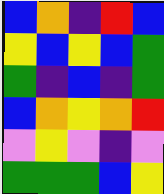[["blue", "orange", "indigo", "red", "blue"], ["yellow", "blue", "yellow", "blue", "green"], ["green", "indigo", "blue", "indigo", "green"], ["blue", "orange", "yellow", "orange", "red"], ["violet", "yellow", "violet", "indigo", "violet"], ["green", "green", "green", "blue", "yellow"]]